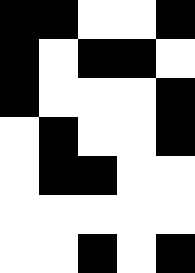[["black", "black", "white", "white", "black"], ["black", "white", "black", "black", "white"], ["black", "white", "white", "white", "black"], ["white", "black", "white", "white", "black"], ["white", "black", "black", "white", "white"], ["white", "white", "white", "white", "white"], ["white", "white", "black", "white", "black"]]